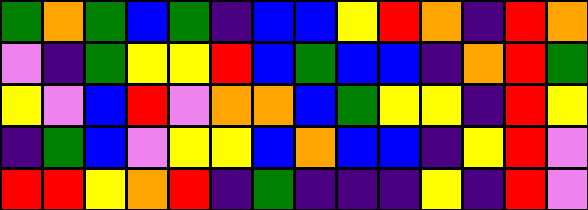[["green", "orange", "green", "blue", "green", "indigo", "blue", "blue", "yellow", "red", "orange", "indigo", "red", "orange"], ["violet", "indigo", "green", "yellow", "yellow", "red", "blue", "green", "blue", "blue", "indigo", "orange", "red", "green"], ["yellow", "violet", "blue", "red", "violet", "orange", "orange", "blue", "green", "yellow", "yellow", "indigo", "red", "yellow"], ["indigo", "green", "blue", "violet", "yellow", "yellow", "blue", "orange", "blue", "blue", "indigo", "yellow", "red", "violet"], ["red", "red", "yellow", "orange", "red", "indigo", "green", "indigo", "indigo", "indigo", "yellow", "indigo", "red", "violet"]]